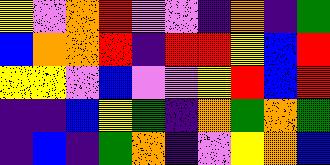[["yellow", "violet", "orange", "red", "violet", "violet", "indigo", "orange", "indigo", "green"], ["blue", "orange", "orange", "red", "indigo", "red", "red", "yellow", "blue", "red"], ["yellow", "yellow", "violet", "blue", "violet", "violet", "yellow", "red", "blue", "red"], ["indigo", "indigo", "blue", "yellow", "green", "indigo", "orange", "green", "orange", "green"], ["indigo", "blue", "indigo", "green", "orange", "indigo", "violet", "yellow", "orange", "blue"]]